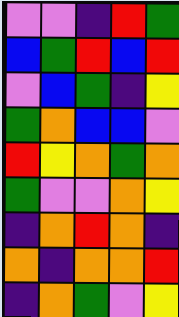[["violet", "violet", "indigo", "red", "green"], ["blue", "green", "red", "blue", "red"], ["violet", "blue", "green", "indigo", "yellow"], ["green", "orange", "blue", "blue", "violet"], ["red", "yellow", "orange", "green", "orange"], ["green", "violet", "violet", "orange", "yellow"], ["indigo", "orange", "red", "orange", "indigo"], ["orange", "indigo", "orange", "orange", "red"], ["indigo", "orange", "green", "violet", "yellow"]]